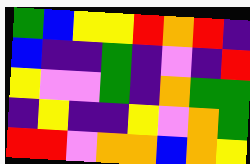[["green", "blue", "yellow", "yellow", "red", "orange", "red", "indigo"], ["blue", "indigo", "indigo", "green", "indigo", "violet", "indigo", "red"], ["yellow", "violet", "violet", "green", "indigo", "orange", "green", "green"], ["indigo", "yellow", "indigo", "indigo", "yellow", "violet", "orange", "green"], ["red", "red", "violet", "orange", "orange", "blue", "orange", "yellow"]]